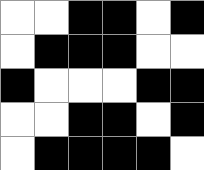[["white", "white", "black", "black", "white", "black"], ["white", "black", "black", "black", "white", "white"], ["black", "white", "white", "white", "black", "black"], ["white", "white", "black", "black", "white", "black"], ["white", "black", "black", "black", "black", "white"]]